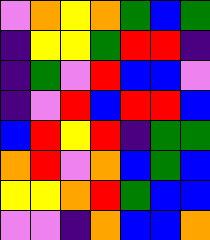[["violet", "orange", "yellow", "orange", "green", "blue", "green"], ["indigo", "yellow", "yellow", "green", "red", "red", "indigo"], ["indigo", "green", "violet", "red", "blue", "blue", "violet"], ["indigo", "violet", "red", "blue", "red", "red", "blue"], ["blue", "red", "yellow", "red", "indigo", "green", "green"], ["orange", "red", "violet", "orange", "blue", "green", "blue"], ["yellow", "yellow", "orange", "red", "green", "blue", "blue"], ["violet", "violet", "indigo", "orange", "blue", "blue", "orange"]]